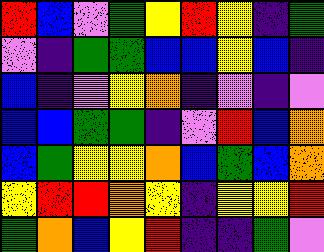[["red", "blue", "violet", "green", "yellow", "red", "yellow", "indigo", "green"], ["violet", "indigo", "green", "green", "blue", "blue", "yellow", "blue", "indigo"], ["blue", "indigo", "violet", "yellow", "orange", "indigo", "violet", "indigo", "violet"], ["blue", "blue", "green", "green", "indigo", "violet", "red", "blue", "orange"], ["blue", "green", "yellow", "yellow", "orange", "blue", "green", "blue", "orange"], ["yellow", "red", "red", "orange", "yellow", "indigo", "yellow", "yellow", "red"], ["green", "orange", "blue", "yellow", "red", "indigo", "indigo", "green", "violet"]]